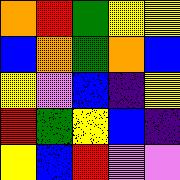[["orange", "red", "green", "yellow", "yellow"], ["blue", "orange", "green", "orange", "blue"], ["yellow", "violet", "blue", "indigo", "yellow"], ["red", "green", "yellow", "blue", "indigo"], ["yellow", "blue", "red", "violet", "violet"]]